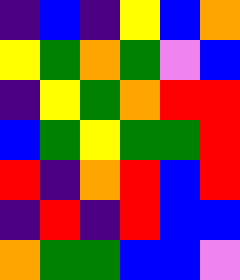[["indigo", "blue", "indigo", "yellow", "blue", "orange"], ["yellow", "green", "orange", "green", "violet", "blue"], ["indigo", "yellow", "green", "orange", "red", "red"], ["blue", "green", "yellow", "green", "green", "red"], ["red", "indigo", "orange", "red", "blue", "red"], ["indigo", "red", "indigo", "red", "blue", "blue"], ["orange", "green", "green", "blue", "blue", "violet"]]